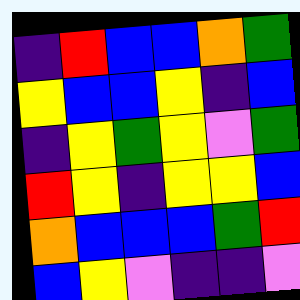[["indigo", "red", "blue", "blue", "orange", "green"], ["yellow", "blue", "blue", "yellow", "indigo", "blue"], ["indigo", "yellow", "green", "yellow", "violet", "green"], ["red", "yellow", "indigo", "yellow", "yellow", "blue"], ["orange", "blue", "blue", "blue", "green", "red"], ["blue", "yellow", "violet", "indigo", "indigo", "violet"]]